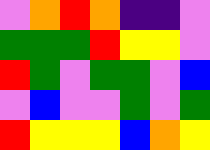[["violet", "orange", "red", "orange", "indigo", "indigo", "violet"], ["green", "green", "green", "red", "yellow", "yellow", "violet"], ["red", "green", "violet", "green", "green", "violet", "blue"], ["violet", "blue", "violet", "violet", "green", "violet", "green"], ["red", "yellow", "yellow", "yellow", "blue", "orange", "yellow"]]